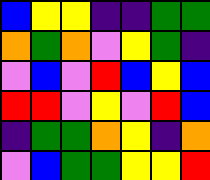[["blue", "yellow", "yellow", "indigo", "indigo", "green", "green"], ["orange", "green", "orange", "violet", "yellow", "green", "indigo"], ["violet", "blue", "violet", "red", "blue", "yellow", "blue"], ["red", "red", "violet", "yellow", "violet", "red", "blue"], ["indigo", "green", "green", "orange", "yellow", "indigo", "orange"], ["violet", "blue", "green", "green", "yellow", "yellow", "red"]]